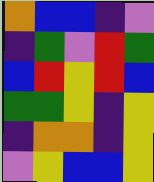[["orange", "blue", "blue", "indigo", "violet"], ["indigo", "green", "violet", "red", "green"], ["blue", "red", "yellow", "red", "blue"], ["green", "green", "yellow", "indigo", "yellow"], ["indigo", "orange", "orange", "indigo", "yellow"], ["violet", "yellow", "blue", "blue", "yellow"]]